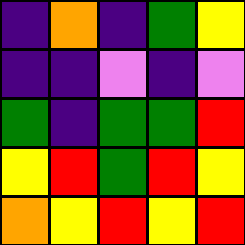[["indigo", "orange", "indigo", "green", "yellow"], ["indigo", "indigo", "violet", "indigo", "violet"], ["green", "indigo", "green", "green", "red"], ["yellow", "red", "green", "red", "yellow"], ["orange", "yellow", "red", "yellow", "red"]]